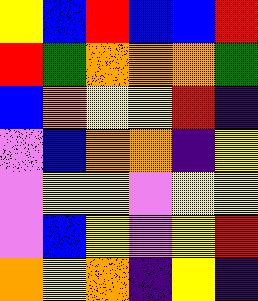[["yellow", "blue", "red", "blue", "blue", "red"], ["red", "green", "orange", "orange", "orange", "green"], ["blue", "orange", "yellow", "yellow", "red", "indigo"], ["violet", "blue", "orange", "orange", "indigo", "yellow"], ["violet", "yellow", "yellow", "violet", "yellow", "yellow"], ["violet", "blue", "yellow", "violet", "yellow", "red"], ["orange", "yellow", "orange", "indigo", "yellow", "indigo"]]